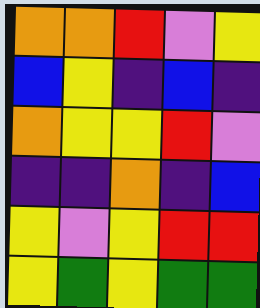[["orange", "orange", "red", "violet", "yellow"], ["blue", "yellow", "indigo", "blue", "indigo"], ["orange", "yellow", "yellow", "red", "violet"], ["indigo", "indigo", "orange", "indigo", "blue"], ["yellow", "violet", "yellow", "red", "red"], ["yellow", "green", "yellow", "green", "green"]]